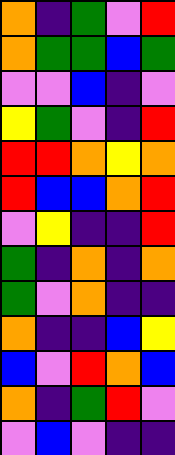[["orange", "indigo", "green", "violet", "red"], ["orange", "green", "green", "blue", "green"], ["violet", "violet", "blue", "indigo", "violet"], ["yellow", "green", "violet", "indigo", "red"], ["red", "red", "orange", "yellow", "orange"], ["red", "blue", "blue", "orange", "red"], ["violet", "yellow", "indigo", "indigo", "red"], ["green", "indigo", "orange", "indigo", "orange"], ["green", "violet", "orange", "indigo", "indigo"], ["orange", "indigo", "indigo", "blue", "yellow"], ["blue", "violet", "red", "orange", "blue"], ["orange", "indigo", "green", "red", "violet"], ["violet", "blue", "violet", "indigo", "indigo"]]